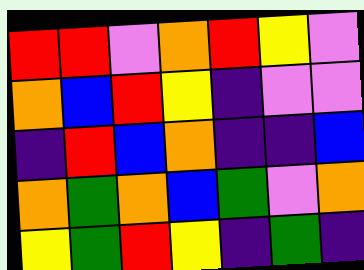[["red", "red", "violet", "orange", "red", "yellow", "violet"], ["orange", "blue", "red", "yellow", "indigo", "violet", "violet"], ["indigo", "red", "blue", "orange", "indigo", "indigo", "blue"], ["orange", "green", "orange", "blue", "green", "violet", "orange"], ["yellow", "green", "red", "yellow", "indigo", "green", "indigo"]]